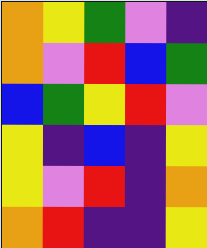[["orange", "yellow", "green", "violet", "indigo"], ["orange", "violet", "red", "blue", "green"], ["blue", "green", "yellow", "red", "violet"], ["yellow", "indigo", "blue", "indigo", "yellow"], ["yellow", "violet", "red", "indigo", "orange"], ["orange", "red", "indigo", "indigo", "yellow"]]